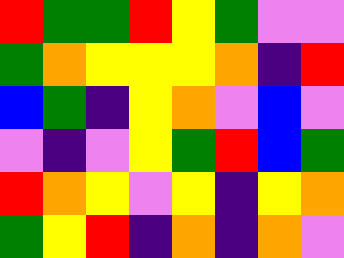[["red", "green", "green", "red", "yellow", "green", "violet", "violet"], ["green", "orange", "yellow", "yellow", "yellow", "orange", "indigo", "red"], ["blue", "green", "indigo", "yellow", "orange", "violet", "blue", "violet"], ["violet", "indigo", "violet", "yellow", "green", "red", "blue", "green"], ["red", "orange", "yellow", "violet", "yellow", "indigo", "yellow", "orange"], ["green", "yellow", "red", "indigo", "orange", "indigo", "orange", "violet"]]